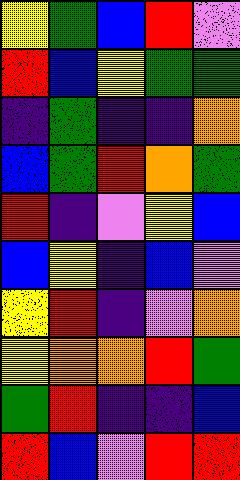[["yellow", "green", "blue", "red", "violet"], ["red", "blue", "yellow", "green", "green"], ["indigo", "green", "indigo", "indigo", "orange"], ["blue", "green", "red", "orange", "green"], ["red", "indigo", "violet", "yellow", "blue"], ["blue", "yellow", "indigo", "blue", "violet"], ["yellow", "red", "indigo", "violet", "orange"], ["yellow", "orange", "orange", "red", "green"], ["green", "red", "indigo", "indigo", "blue"], ["red", "blue", "violet", "red", "red"]]